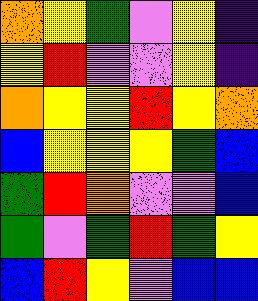[["orange", "yellow", "green", "violet", "yellow", "indigo"], ["yellow", "red", "violet", "violet", "yellow", "indigo"], ["orange", "yellow", "yellow", "red", "yellow", "orange"], ["blue", "yellow", "yellow", "yellow", "green", "blue"], ["green", "red", "orange", "violet", "violet", "blue"], ["green", "violet", "green", "red", "green", "yellow"], ["blue", "red", "yellow", "violet", "blue", "blue"]]